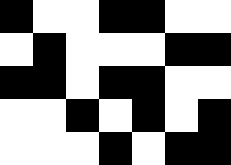[["black", "white", "white", "black", "black", "white", "white"], ["white", "black", "white", "white", "white", "black", "black"], ["black", "black", "white", "black", "black", "white", "white"], ["white", "white", "black", "white", "black", "white", "black"], ["white", "white", "white", "black", "white", "black", "black"]]